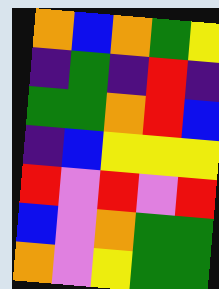[["orange", "blue", "orange", "green", "yellow"], ["indigo", "green", "indigo", "red", "indigo"], ["green", "green", "orange", "red", "blue"], ["indigo", "blue", "yellow", "yellow", "yellow"], ["red", "violet", "red", "violet", "red"], ["blue", "violet", "orange", "green", "green"], ["orange", "violet", "yellow", "green", "green"]]